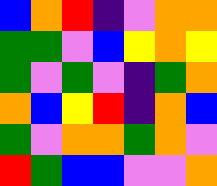[["blue", "orange", "red", "indigo", "violet", "orange", "orange"], ["green", "green", "violet", "blue", "yellow", "orange", "yellow"], ["green", "violet", "green", "violet", "indigo", "green", "orange"], ["orange", "blue", "yellow", "red", "indigo", "orange", "blue"], ["green", "violet", "orange", "orange", "green", "orange", "violet"], ["red", "green", "blue", "blue", "violet", "violet", "orange"]]